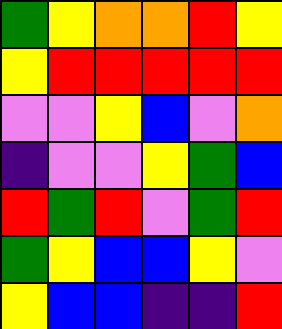[["green", "yellow", "orange", "orange", "red", "yellow"], ["yellow", "red", "red", "red", "red", "red"], ["violet", "violet", "yellow", "blue", "violet", "orange"], ["indigo", "violet", "violet", "yellow", "green", "blue"], ["red", "green", "red", "violet", "green", "red"], ["green", "yellow", "blue", "blue", "yellow", "violet"], ["yellow", "blue", "blue", "indigo", "indigo", "red"]]